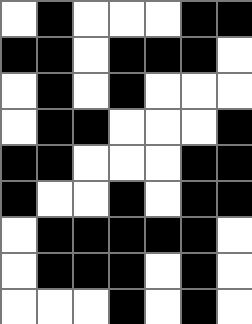[["white", "black", "white", "white", "white", "black", "black"], ["black", "black", "white", "black", "black", "black", "white"], ["white", "black", "white", "black", "white", "white", "white"], ["white", "black", "black", "white", "white", "white", "black"], ["black", "black", "white", "white", "white", "black", "black"], ["black", "white", "white", "black", "white", "black", "black"], ["white", "black", "black", "black", "black", "black", "white"], ["white", "black", "black", "black", "white", "black", "white"], ["white", "white", "white", "black", "white", "black", "white"]]